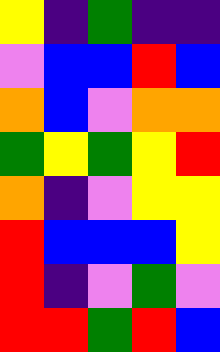[["yellow", "indigo", "green", "indigo", "indigo"], ["violet", "blue", "blue", "red", "blue"], ["orange", "blue", "violet", "orange", "orange"], ["green", "yellow", "green", "yellow", "red"], ["orange", "indigo", "violet", "yellow", "yellow"], ["red", "blue", "blue", "blue", "yellow"], ["red", "indigo", "violet", "green", "violet"], ["red", "red", "green", "red", "blue"]]